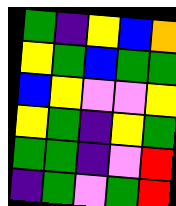[["green", "indigo", "yellow", "blue", "orange"], ["yellow", "green", "blue", "green", "green"], ["blue", "yellow", "violet", "violet", "yellow"], ["yellow", "green", "indigo", "yellow", "green"], ["green", "green", "indigo", "violet", "red"], ["indigo", "green", "violet", "green", "red"]]